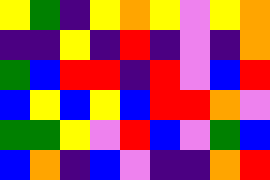[["yellow", "green", "indigo", "yellow", "orange", "yellow", "violet", "yellow", "orange"], ["indigo", "indigo", "yellow", "indigo", "red", "indigo", "violet", "indigo", "orange"], ["green", "blue", "red", "red", "indigo", "red", "violet", "blue", "red"], ["blue", "yellow", "blue", "yellow", "blue", "red", "red", "orange", "violet"], ["green", "green", "yellow", "violet", "red", "blue", "violet", "green", "blue"], ["blue", "orange", "indigo", "blue", "violet", "indigo", "indigo", "orange", "red"]]